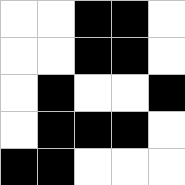[["white", "white", "black", "black", "white"], ["white", "white", "black", "black", "white"], ["white", "black", "white", "white", "black"], ["white", "black", "black", "black", "white"], ["black", "black", "white", "white", "white"]]